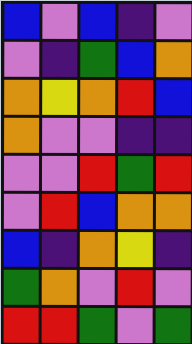[["blue", "violet", "blue", "indigo", "violet"], ["violet", "indigo", "green", "blue", "orange"], ["orange", "yellow", "orange", "red", "blue"], ["orange", "violet", "violet", "indigo", "indigo"], ["violet", "violet", "red", "green", "red"], ["violet", "red", "blue", "orange", "orange"], ["blue", "indigo", "orange", "yellow", "indigo"], ["green", "orange", "violet", "red", "violet"], ["red", "red", "green", "violet", "green"]]